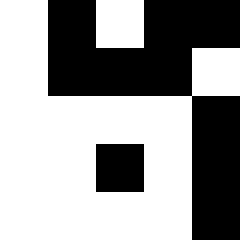[["white", "black", "white", "black", "black"], ["white", "black", "black", "black", "white"], ["white", "white", "white", "white", "black"], ["white", "white", "black", "white", "black"], ["white", "white", "white", "white", "black"]]